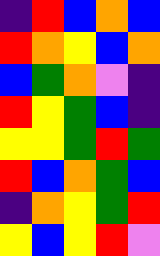[["indigo", "red", "blue", "orange", "blue"], ["red", "orange", "yellow", "blue", "orange"], ["blue", "green", "orange", "violet", "indigo"], ["red", "yellow", "green", "blue", "indigo"], ["yellow", "yellow", "green", "red", "green"], ["red", "blue", "orange", "green", "blue"], ["indigo", "orange", "yellow", "green", "red"], ["yellow", "blue", "yellow", "red", "violet"]]